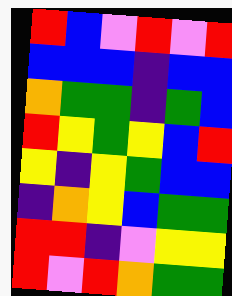[["red", "blue", "violet", "red", "violet", "red"], ["blue", "blue", "blue", "indigo", "blue", "blue"], ["orange", "green", "green", "indigo", "green", "blue"], ["red", "yellow", "green", "yellow", "blue", "red"], ["yellow", "indigo", "yellow", "green", "blue", "blue"], ["indigo", "orange", "yellow", "blue", "green", "green"], ["red", "red", "indigo", "violet", "yellow", "yellow"], ["red", "violet", "red", "orange", "green", "green"]]